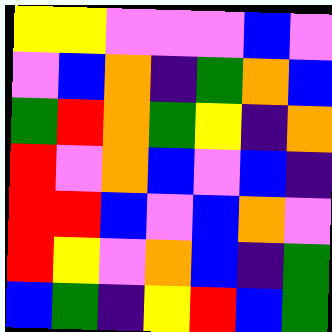[["yellow", "yellow", "violet", "violet", "violet", "blue", "violet"], ["violet", "blue", "orange", "indigo", "green", "orange", "blue"], ["green", "red", "orange", "green", "yellow", "indigo", "orange"], ["red", "violet", "orange", "blue", "violet", "blue", "indigo"], ["red", "red", "blue", "violet", "blue", "orange", "violet"], ["red", "yellow", "violet", "orange", "blue", "indigo", "green"], ["blue", "green", "indigo", "yellow", "red", "blue", "green"]]